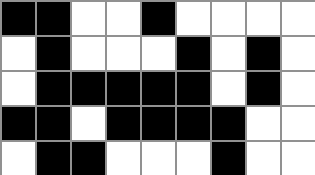[["black", "black", "white", "white", "black", "white", "white", "white", "white"], ["white", "black", "white", "white", "white", "black", "white", "black", "white"], ["white", "black", "black", "black", "black", "black", "white", "black", "white"], ["black", "black", "white", "black", "black", "black", "black", "white", "white"], ["white", "black", "black", "white", "white", "white", "black", "white", "white"]]